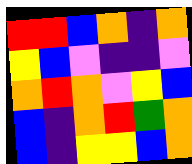[["red", "red", "blue", "orange", "indigo", "orange"], ["yellow", "blue", "violet", "indigo", "indigo", "violet"], ["orange", "red", "orange", "violet", "yellow", "blue"], ["blue", "indigo", "orange", "red", "green", "orange"], ["blue", "indigo", "yellow", "yellow", "blue", "orange"]]